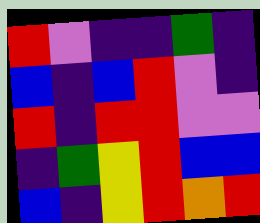[["red", "violet", "indigo", "indigo", "green", "indigo"], ["blue", "indigo", "blue", "red", "violet", "indigo"], ["red", "indigo", "red", "red", "violet", "violet"], ["indigo", "green", "yellow", "red", "blue", "blue"], ["blue", "indigo", "yellow", "red", "orange", "red"]]